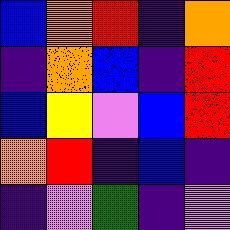[["blue", "orange", "red", "indigo", "orange"], ["indigo", "orange", "blue", "indigo", "red"], ["blue", "yellow", "violet", "blue", "red"], ["orange", "red", "indigo", "blue", "indigo"], ["indigo", "violet", "green", "indigo", "violet"]]